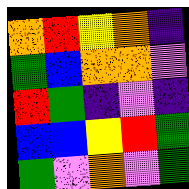[["orange", "red", "yellow", "orange", "indigo"], ["green", "blue", "orange", "orange", "violet"], ["red", "green", "indigo", "violet", "indigo"], ["blue", "blue", "yellow", "red", "green"], ["green", "violet", "orange", "violet", "green"]]